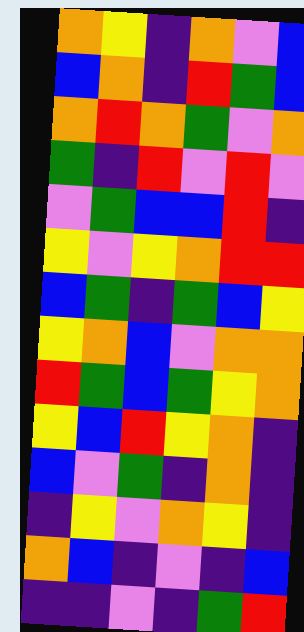[["orange", "yellow", "indigo", "orange", "violet", "blue"], ["blue", "orange", "indigo", "red", "green", "blue"], ["orange", "red", "orange", "green", "violet", "orange"], ["green", "indigo", "red", "violet", "red", "violet"], ["violet", "green", "blue", "blue", "red", "indigo"], ["yellow", "violet", "yellow", "orange", "red", "red"], ["blue", "green", "indigo", "green", "blue", "yellow"], ["yellow", "orange", "blue", "violet", "orange", "orange"], ["red", "green", "blue", "green", "yellow", "orange"], ["yellow", "blue", "red", "yellow", "orange", "indigo"], ["blue", "violet", "green", "indigo", "orange", "indigo"], ["indigo", "yellow", "violet", "orange", "yellow", "indigo"], ["orange", "blue", "indigo", "violet", "indigo", "blue"], ["indigo", "indigo", "violet", "indigo", "green", "red"]]